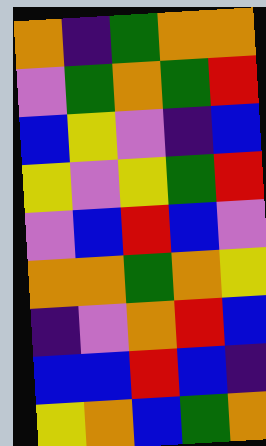[["orange", "indigo", "green", "orange", "orange"], ["violet", "green", "orange", "green", "red"], ["blue", "yellow", "violet", "indigo", "blue"], ["yellow", "violet", "yellow", "green", "red"], ["violet", "blue", "red", "blue", "violet"], ["orange", "orange", "green", "orange", "yellow"], ["indigo", "violet", "orange", "red", "blue"], ["blue", "blue", "red", "blue", "indigo"], ["yellow", "orange", "blue", "green", "orange"]]